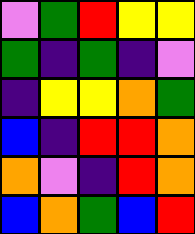[["violet", "green", "red", "yellow", "yellow"], ["green", "indigo", "green", "indigo", "violet"], ["indigo", "yellow", "yellow", "orange", "green"], ["blue", "indigo", "red", "red", "orange"], ["orange", "violet", "indigo", "red", "orange"], ["blue", "orange", "green", "blue", "red"]]